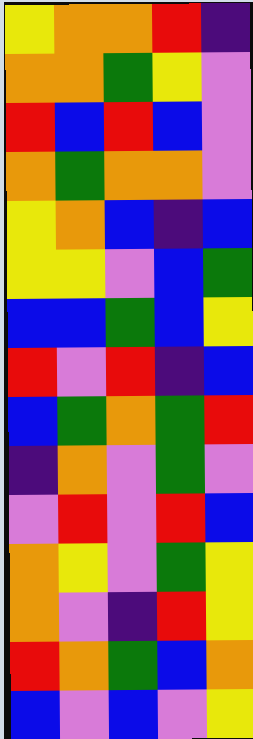[["yellow", "orange", "orange", "red", "indigo"], ["orange", "orange", "green", "yellow", "violet"], ["red", "blue", "red", "blue", "violet"], ["orange", "green", "orange", "orange", "violet"], ["yellow", "orange", "blue", "indigo", "blue"], ["yellow", "yellow", "violet", "blue", "green"], ["blue", "blue", "green", "blue", "yellow"], ["red", "violet", "red", "indigo", "blue"], ["blue", "green", "orange", "green", "red"], ["indigo", "orange", "violet", "green", "violet"], ["violet", "red", "violet", "red", "blue"], ["orange", "yellow", "violet", "green", "yellow"], ["orange", "violet", "indigo", "red", "yellow"], ["red", "orange", "green", "blue", "orange"], ["blue", "violet", "blue", "violet", "yellow"]]